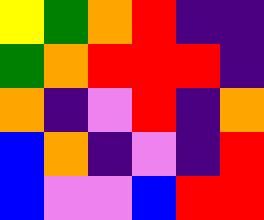[["yellow", "green", "orange", "red", "indigo", "indigo"], ["green", "orange", "red", "red", "red", "indigo"], ["orange", "indigo", "violet", "red", "indigo", "orange"], ["blue", "orange", "indigo", "violet", "indigo", "red"], ["blue", "violet", "violet", "blue", "red", "red"]]